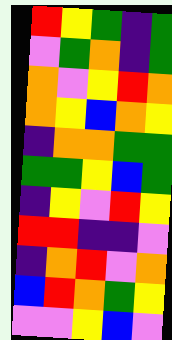[["red", "yellow", "green", "indigo", "green"], ["violet", "green", "orange", "indigo", "green"], ["orange", "violet", "yellow", "red", "orange"], ["orange", "yellow", "blue", "orange", "yellow"], ["indigo", "orange", "orange", "green", "green"], ["green", "green", "yellow", "blue", "green"], ["indigo", "yellow", "violet", "red", "yellow"], ["red", "red", "indigo", "indigo", "violet"], ["indigo", "orange", "red", "violet", "orange"], ["blue", "red", "orange", "green", "yellow"], ["violet", "violet", "yellow", "blue", "violet"]]